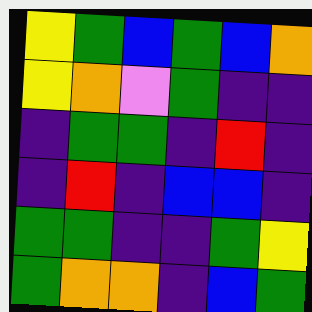[["yellow", "green", "blue", "green", "blue", "orange"], ["yellow", "orange", "violet", "green", "indigo", "indigo"], ["indigo", "green", "green", "indigo", "red", "indigo"], ["indigo", "red", "indigo", "blue", "blue", "indigo"], ["green", "green", "indigo", "indigo", "green", "yellow"], ["green", "orange", "orange", "indigo", "blue", "green"]]